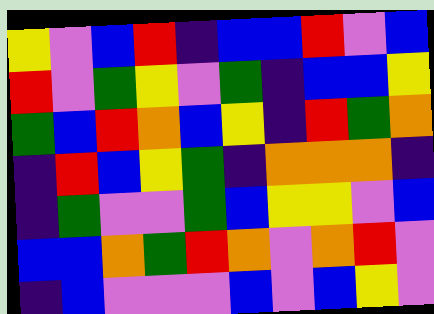[["yellow", "violet", "blue", "red", "indigo", "blue", "blue", "red", "violet", "blue"], ["red", "violet", "green", "yellow", "violet", "green", "indigo", "blue", "blue", "yellow"], ["green", "blue", "red", "orange", "blue", "yellow", "indigo", "red", "green", "orange"], ["indigo", "red", "blue", "yellow", "green", "indigo", "orange", "orange", "orange", "indigo"], ["indigo", "green", "violet", "violet", "green", "blue", "yellow", "yellow", "violet", "blue"], ["blue", "blue", "orange", "green", "red", "orange", "violet", "orange", "red", "violet"], ["indigo", "blue", "violet", "violet", "violet", "blue", "violet", "blue", "yellow", "violet"]]